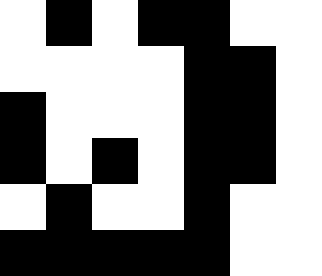[["white", "black", "white", "black", "black", "white", "white"], ["white", "white", "white", "white", "black", "black", "white"], ["black", "white", "white", "white", "black", "black", "white"], ["black", "white", "black", "white", "black", "black", "white"], ["white", "black", "white", "white", "black", "white", "white"], ["black", "black", "black", "black", "black", "white", "white"]]